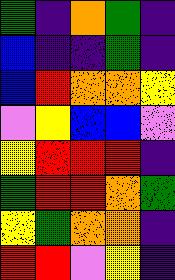[["green", "indigo", "orange", "green", "indigo"], ["blue", "indigo", "indigo", "green", "indigo"], ["blue", "red", "orange", "orange", "yellow"], ["violet", "yellow", "blue", "blue", "violet"], ["yellow", "red", "red", "red", "indigo"], ["green", "red", "red", "orange", "green"], ["yellow", "green", "orange", "orange", "indigo"], ["red", "red", "violet", "yellow", "indigo"]]